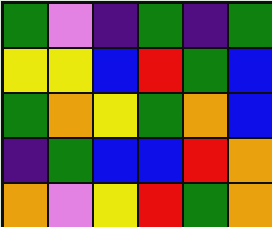[["green", "violet", "indigo", "green", "indigo", "green"], ["yellow", "yellow", "blue", "red", "green", "blue"], ["green", "orange", "yellow", "green", "orange", "blue"], ["indigo", "green", "blue", "blue", "red", "orange"], ["orange", "violet", "yellow", "red", "green", "orange"]]